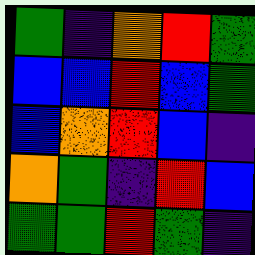[["green", "indigo", "orange", "red", "green"], ["blue", "blue", "red", "blue", "green"], ["blue", "orange", "red", "blue", "indigo"], ["orange", "green", "indigo", "red", "blue"], ["green", "green", "red", "green", "indigo"]]